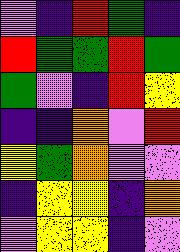[["violet", "indigo", "red", "green", "indigo"], ["red", "green", "green", "red", "green"], ["green", "violet", "indigo", "red", "yellow"], ["indigo", "indigo", "orange", "violet", "red"], ["yellow", "green", "orange", "violet", "violet"], ["indigo", "yellow", "yellow", "indigo", "orange"], ["violet", "yellow", "yellow", "indigo", "violet"]]